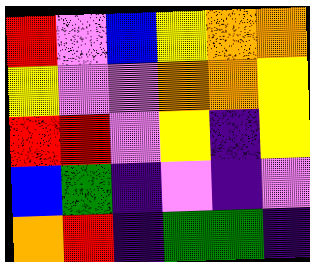[["red", "violet", "blue", "yellow", "orange", "orange"], ["yellow", "violet", "violet", "orange", "orange", "yellow"], ["red", "red", "violet", "yellow", "indigo", "yellow"], ["blue", "green", "indigo", "violet", "indigo", "violet"], ["orange", "red", "indigo", "green", "green", "indigo"]]